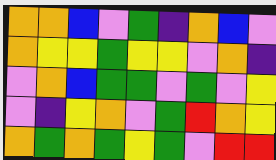[["orange", "orange", "blue", "violet", "green", "indigo", "orange", "blue", "violet"], ["orange", "yellow", "yellow", "green", "yellow", "yellow", "violet", "orange", "indigo"], ["violet", "orange", "blue", "green", "green", "violet", "green", "violet", "yellow"], ["violet", "indigo", "yellow", "orange", "violet", "green", "red", "orange", "yellow"], ["orange", "green", "orange", "green", "yellow", "green", "violet", "red", "red"]]